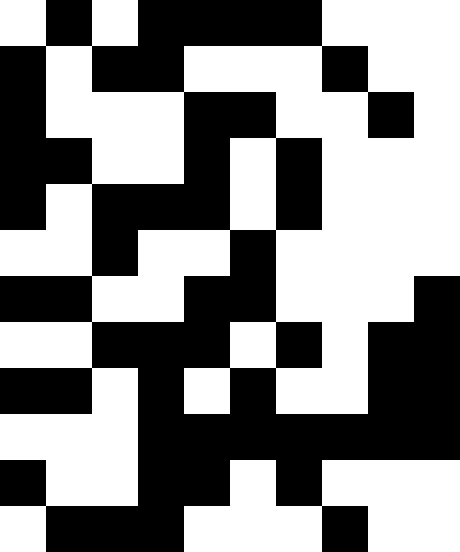[["white", "black", "white", "black", "black", "black", "black", "white", "white", "white"], ["black", "white", "black", "black", "white", "white", "white", "black", "white", "white"], ["black", "white", "white", "white", "black", "black", "white", "white", "black", "white"], ["black", "black", "white", "white", "black", "white", "black", "white", "white", "white"], ["black", "white", "black", "black", "black", "white", "black", "white", "white", "white"], ["white", "white", "black", "white", "white", "black", "white", "white", "white", "white"], ["black", "black", "white", "white", "black", "black", "white", "white", "white", "black"], ["white", "white", "black", "black", "black", "white", "black", "white", "black", "black"], ["black", "black", "white", "black", "white", "black", "white", "white", "black", "black"], ["white", "white", "white", "black", "black", "black", "black", "black", "black", "black"], ["black", "white", "white", "black", "black", "white", "black", "white", "white", "white"], ["white", "black", "black", "black", "white", "white", "white", "black", "white", "white"]]